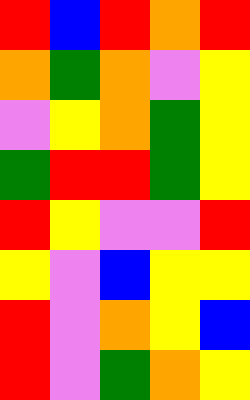[["red", "blue", "red", "orange", "red"], ["orange", "green", "orange", "violet", "yellow"], ["violet", "yellow", "orange", "green", "yellow"], ["green", "red", "red", "green", "yellow"], ["red", "yellow", "violet", "violet", "red"], ["yellow", "violet", "blue", "yellow", "yellow"], ["red", "violet", "orange", "yellow", "blue"], ["red", "violet", "green", "orange", "yellow"]]